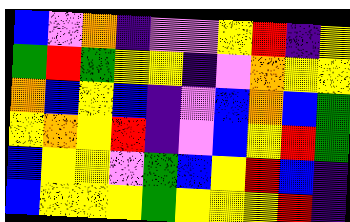[["blue", "violet", "orange", "indigo", "violet", "violet", "yellow", "red", "indigo", "yellow"], ["green", "red", "green", "yellow", "yellow", "indigo", "violet", "orange", "yellow", "yellow"], ["orange", "blue", "yellow", "blue", "indigo", "violet", "blue", "orange", "blue", "green"], ["yellow", "orange", "yellow", "red", "indigo", "violet", "blue", "yellow", "red", "green"], ["blue", "yellow", "yellow", "violet", "green", "blue", "yellow", "red", "blue", "indigo"], ["blue", "yellow", "yellow", "yellow", "green", "yellow", "yellow", "yellow", "red", "indigo"]]